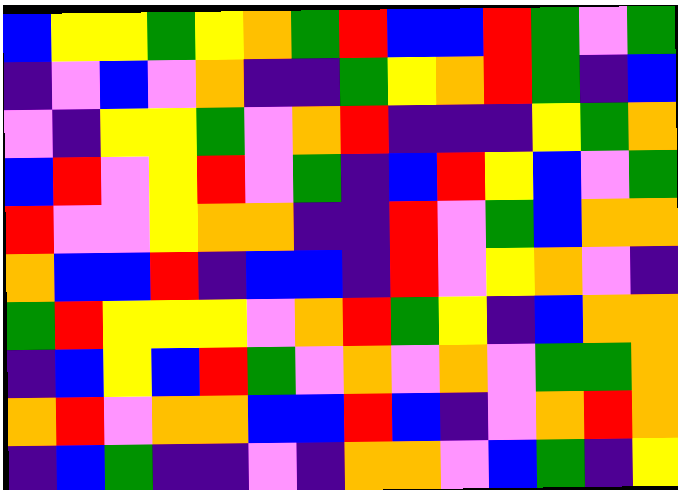[["blue", "yellow", "yellow", "green", "yellow", "orange", "green", "red", "blue", "blue", "red", "green", "violet", "green"], ["indigo", "violet", "blue", "violet", "orange", "indigo", "indigo", "green", "yellow", "orange", "red", "green", "indigo", "blue"], ["violet", "indigo", "yellow", "yellow", "green", "violet", "orange", "red", "indigo", "indigo", "indigo", "yellow", "green", "orange"], ["blue", "red", "violet", "yellow", "red", "violet", "green", "indigo", "blue", "red", "yellow", "blue", "violet", "green"], ["red", "violet", "violet", "yellow", "orange", "orange", "indigo", "indigo", "red", "violet", "green", "blue", "orange", "orange"], ["orange", "blue", "blue", "red", "indigo", "blue", "blue", "indigo", "red", "violet", "yellow", "orange", "violet", "indigo"], ["green", "red", "yellow", "yellow", "yellow", "violet", "orange", "red", "green", "yellow", "indigo", "blue", "orange", "orange"], ["indigo", "blue", "yellow", "blue", "red", "green", "violet", "orange", "violet", "orange", "violet", "green", "green", "orange"], ["orange", "red", "violet", "orange", "orange", "blue", "blue", "red", "blue", "indigo", "violet", "orange", "red", "orange"], ["indigo", "blue", "green", "indigo", "indigo", "violet", "indigo", "orange", "orange", "violet", "blue", "green", "indigo", "yellow"]]